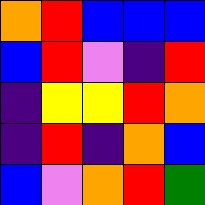[["orange", "red", "blue", "blue", "blue"], ["blue", "red", "violet", "indigo", "red"], ["indigo", "yellow", "yellow", "red", "orange"], ["indigo", "red", "indigo", "orange", "blue"], ["blue", "violet", "orange", "red", "green"]]